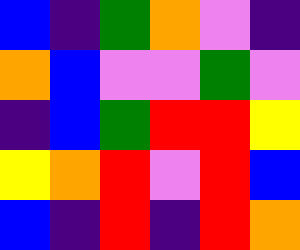[["blue", "indigo", "green", "orange", "violet", "indigo"], ["orange", "blue", "violet", "violet", "green", "violet"], ["indigo", "blue", "green", "red", "red", "yellow"], ["yellow", "orange", "red", "violet", "red", "blue"], ["blue", "indigo", "red", "indigo", "red", "orange"]]